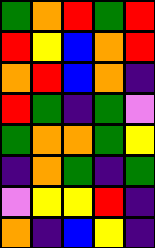[["green", "orange", "red", "green", "red"], ["red", "yellow", "blue", "orange", "red"], ["orange", "red", "blue", "orange", "indigo"], ["red", "green", "indigo", "green", "violet"], ["green", "orange", "orange", "green", "yellow"], ["indigo", "orange", "green", "indigo", "green"], ["violet", "yellow", "yellow", "red", "indigo"], ["orange", "indigo", "blue", "yellow", "indigo"]]